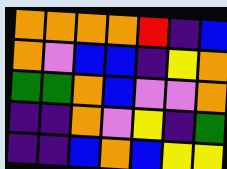[["orange", "orange", "orange", "orange", "red", "indigo", "blue"], ["orange", "violet", "blue", "blue", "indigo", "yellow", "orange"], ["green", "green", "orange", "blue", "violet", "violet", "orange"], ["indigo", "indigo", "orange", "violet", "yellow", "indigo", "green"], ["indigo", "indigo", "blue", "orange", "blue", "yellow", "yellow"]]